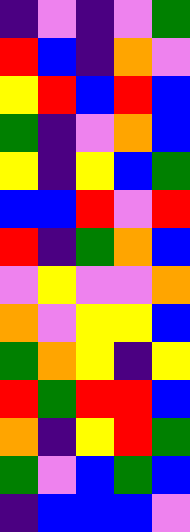[["indigo", "violet", "indigo", "violet", "green"], ["red", "blue", "indigo", "orange", "violet"], ["yellow", "red", "blue", "red", "blue"], ["green", "indigo", "violet", "orange", "blue"], ["yellow", "indigo", "yellow", "blue", "green"], ["blue", "blue", "red", "violet", "red"], ["red", "indigo", "green", "orange", "blue"], ["violet", "yellow", "violet", "violet", "orange"], ["orange", "violet", "yellow", "yellow", "blue"], ["green", "orange", "yellow", "indigo", "yellow"], ["red", "green", "red", "red", "blue"], ["orange", "indigo", "yellow", "red", "green"], ["green", "violet", "blue", "green", "blue"], ["indigo", "blue", "blue", "blue", "violet"]]